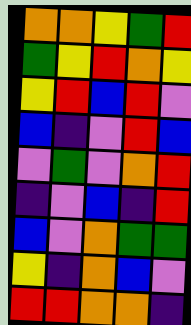[["orange", "orange", "yellow", "green", "red"], ["green", "yellow", "red", "orange", "yellow"], ["yellow", "red", "blue", "red", "violet"], ["blue", "indigo", "violet", "red", "blue"], ["violet", "green", "violet", "orange", "red"], ["indigo", "violet", "blue", "indigo", "red"], ["blue", "violet", "orange", "green", "green"], ["yellow", "indigo", "orange", "blue", "violet"], ["red", "red", "orange", "orange", "indigo"]]